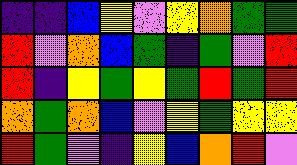[["indigo", "indigo", "blue", "yellow", "violet", "yellow", "orange", "green", "green"], ["red", "violet", "orange", "blue", "green", "indigo", "green", "violet", "red"], ["red", "indigo", "yellow", "green", "yellow", "green", "red", "green", "red"], ["orange", "green", "orange", "blue", "violet", "yellow", "green", "yellow", "yellow"], ["red", "green", "violet", "indigo", "yellow", "blue", "orange", "red", "violet"]]